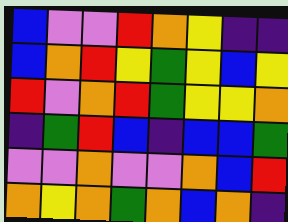[["blue", "violet", "violet", "red", "orange", "yellow", "indigo", "indigo"], ["blue", "orange", "red", "yellow", "green", "yellow", "blue", "yellow"], ["red", "violet", "orange", "red", "green", "yellow", "yellow", "orange"], ["indigo", "green", "red", "blue", "indigo", "blue", "blue", "green"], ["violet", "violet", "orange", "violet", "violet", "orange", "blue", "red"], ["orange", "yellow", "orange", "green", "orange", "blue", "orange", "indigo"]]